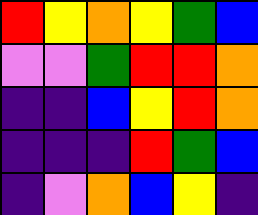[["red", "yellow", "orange", "yellow", "green", "blue"], ["violet", "violet", "green", "red", "red", "orange"], ["indigo", "indigo", "blue", "yellow", "red", "orange"], ["indigo", "indigo", "indigo", "red", "green", "blue"], ["indigo", "violet", "orange", "blue", "yellow", "indigo"]]